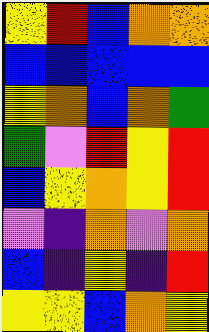[["yellow", "red", "blue", "orange", "orange"], ["blue", "blue", "blue", "blue", "blue"], ["yellow", "orange", "blue", "orange", "green"], ["green", "violet", "red", "yellow", "red"], ["blue", "yellow", "orange", "yellow", "red"], ["violet", "indigo", "orange", "violet", "orange"], ["blue", "indigo", "yellow", "indigo", "red"], ["yellow", "yellow", "blue", "orange", "yellow"]]